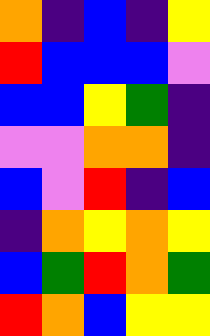[["orange", "indigo", "blue", "indigo", "yellow"], ["red", "blue", "blue", "blue", "violet"], ["blue", "blue", "yellow", "green", "indigo"], ["violet", "violet", "orange", "orange", "indigo"], ["blue", "violet", "red", "indigo", "blue"], ["indigo", "orange", "yellow", "orange", "yellow"], ["blue", "green", "red", "orange", "green"], ["red", "orange", "blue", "yellow", "yellow"]]